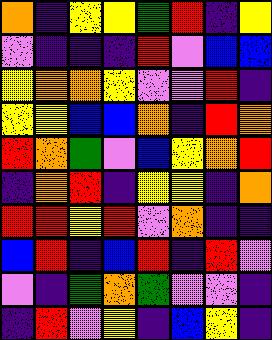[["orange", "indigo", "yellow", "yellow", "green", "red", "indigo", "yellow"], ["violet", "indigo", "indigo", "indigo", "red", "violet", "blue", "blue"], ["yellow", "orange", "orange", "yellow", "violet", "violet", "red", "indigo"], ["yellow", "yellow", "blue", "blue", "orange", "indigo", "red", "orange"], ["red", "orange", "green", "violet", "blue", "yellow", "orange", "red"], ["indigo", "orange", "red", "indigo", "yellow", "yellow", "indigo", "orange"], ["red", "red", "yellow", "red", "violet", "orange", "indigo", "indigo"], ["blue", "red", "indigo", "blue", "red", "indigo", "red", "violet"], ["violet", "indigo", "green", "orange", "green", "violet", "violet", "indigo"], ["indigo", "red", "violet", "yellow", "indigo", "blue", "yellow", "indigo"]]